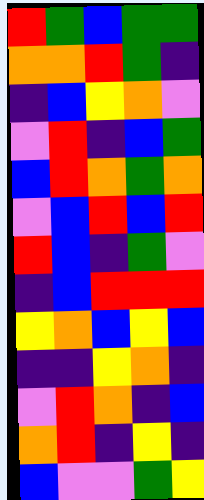[["red", "green", "blue", "green", "green"], ["orange", "orange", "red", "green", "indigo"], ["indigo", "blue", "yellow", "orange", "violet"], ["violet", "red", "indigo", "blue", "green"], ["blue", "red", "orange", "green", "orange"], ["violet", "blue", "red", "blue", "red"], ["red", "blue", "indigo", "green", "violet"], ["indigo", "blue", "red", "red", "red"], ["yellow", "orange", "blue", "yellow", "blue"], ["indigo", "indigo", "yellow", "orange", "indigo"], ["violet", "red", "orange", "indigo", "blue"], ["orange", "red", "indigo", "yellow", "indigo"], ["blue", "violet", "violet", "green", "yellow"]]